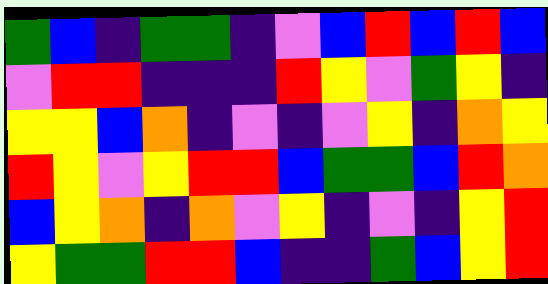[["green", "blue", "indigo", "green", "green", "indigo", "violet", "blue", "red", "blue", "red", "blue"], ["violet", "red", "red", "indigo", "indigo", "indigo", "red", "yellow", "violet", "green", "yellow", "indigo"], ["yellow", "yellow", "blue", "orange", "indigo", "violet", "indigo", "violet", "yellow", "indigo", "orange", "yellow"], ["red", "yellow", "violet", "yellow", "red", "red", "blue", "green", "green", "blue", "red", "orange"], ["blue", "yellow", "orange", "indigo", "orange", "violet", "yellow", "indigo", "violet", "indigo", "yellow", "red"], ["yellow", "green", "green", "red", "red", "blue", "indigo", "indigo", "green", "blue", "yellow", "red"]]